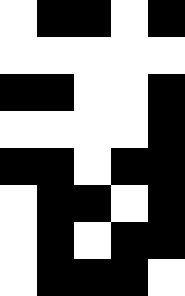[["white", "black", "black", "white", "black"], ["white", "white", "white", "white", "white"], ["black", "black", "white", "white", "black"], ["white", "white", "white", "white", "black"], ["black", "black", "white", "black", "black"], ["white", "black", "black", "white", "black"], ["white", "black", "white", "black", "black"], ["white", "black", "black", "black", "white"]]